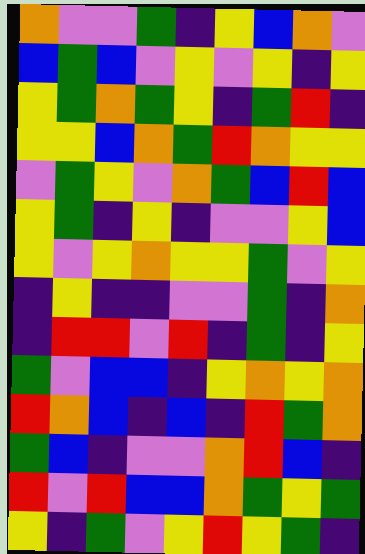[["orange", "violet", "violet", "green", "indigo", "yellow", "blue", "orange", "violet"], ["blue", "green", "blue", "violet", "yellow", "violet", "yellow", "indigo", "yellow"], ["yellow", "green", "orange", "green", "yellow", "indigo", "green", "red", "indigo"], ["yellow", "yellow", "blue", "orange", "green", "red", "orange", "yellow", "yellow"], ["violet", "green", "yellow", "violet", "orange", "green", "blue", "red", "blue"], ["yellow", "green", "indigo", "yellow", "indigo", "violet", "violet", "yellow", "blue"], ["yellow", "violet", "yellow", "orange", "yellow", "yellow", "green", "violet", "yellow"], ["indigo", "yellow", "indigo", "indigo", "violet", "violet", "green", "indigo", "orange"], ["indigo", "red", "red", "violet", "red", "indigo", "green", "indigo", "yellow"], ["green", "violet", "blue", "blue", "indigo", "yellow", "orange", "yellow", "orange"], ["red", "orange", "blue", "indigo", "blue", "indigo", "red", "green", "orange"], ["green", "blue", "indigo", "violet", "violet", "orange", "red", "blue", "indigo"], ["red", "violet", "red", "blue", "blue", "orange", "green", "yellow", "green"], ["yellow", "indigo", "green", "violet", "yellow", "red", "yellow", "green", "indigo"]]